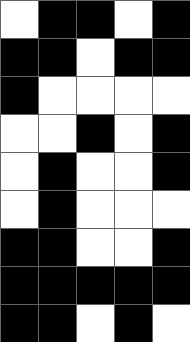[["white", "black", "black", "white", "black"], ["black", "black", "white", "black", "black"], ["black", "white", "white", "white", "white"], ["white", "white", "black", "white", "black"], ["white", "black", "white", "white", "black"], ["white", "black", "white", "white", "white"], ["black", "black", "white", "white", "black"], ["black", "black", "black", "black", "black"], ["black", "black", "white", "black", "white"]]